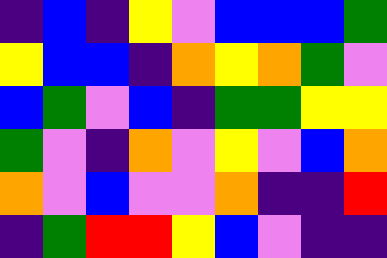[["indigo", "blue", "indigo", "yellow", "violet", "blue", "blue", "blue", "green"], ["yellow", "blue", "blue", "indigo", "orange", "yellow", "orange", "green", "violet"], ["blue", "green", "violet", "blue", "indigo", "green", "green", "yellow", "yellow"], ["green", "violet", "indigo", "orange", "violet", "yellow", "violet", "blue", "orange"], ["orange", "violet", "blue", "violet", "violet", "orange", "indigo", "indigo", "red"], ["indigo", "green", "red", "red", "yellow", "blue", "violet", "indigo", "indigo"]]